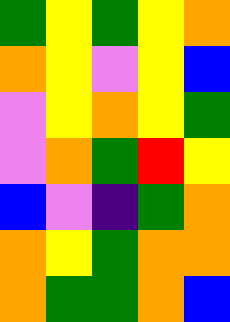[["green", "yellow", "green", "yellow", "orange"], ["orange", "yellow", "violet", "yellow", "blue"], ["violet", "yellow", "orange", "yellow", "green"], ["violet", "orange", "green", "red", "yellow"], ["blue", "violet", "indigo", "green", "orange"], ["orange", "yellow", "green", "orange", "orange"], ["orange", "green", "green", "orange", "blue"]]